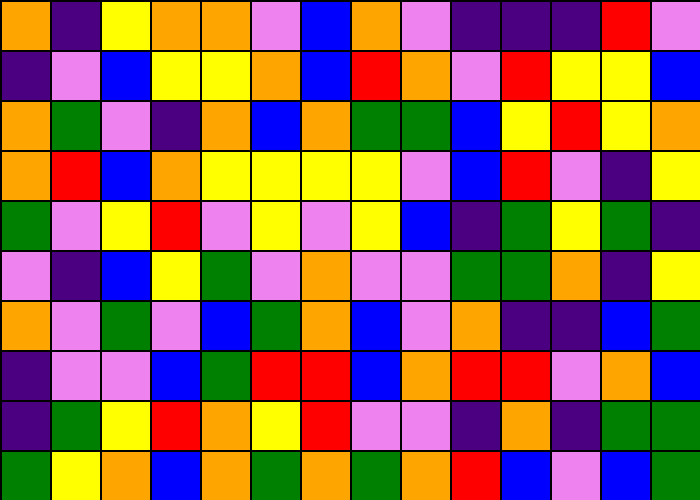[["orange", "indigo", "yellow", "orange", "orange", "violet", "blue", "orange", "violet", "indigo", "indigo", "indigo", "red", "violet"], ["indigo", "violet", "blue", "yellow", "yellow", "orange", "blue", "red", "orange", "violet", "red", "yellow", "yellow", "blue"], ["orange", "green", "violet", "indigo", "orange", "blue", "orange", "green", "green", "blue", "yellow", "red", "yellow", "orange"], ["orange", "red", "blue", "orange", "yellow", "yellow", "yellow", "yellow", "violet", "blue", "red", "violet", "indigo", "yellow"], ["green", "violet", "yellow", "red", "violet", "yellow", "violet", "yellow", "blue", "indigo", "green", "yellow", "green", "indigo"], ["violet", "indigo", "blue", "yellow", "green", "violet", "orange", "violet", "violet", "green", "green", "orange", "indigo", "yellow"], ["orange", "violet", "green", "violet", "blue", "green", "orange", "blue", "violet", "orange", "indigo", "indigo", "blue", "green"], ["indigo", "violet", "violet", "blue", "green", "red", "red", "blue", "orange", "red", "red", "violet", "orange", "blue"], ["indigo", "green", "yellow", "red", "orange", "yellow", "red", "violet", "violet", "indigo", "orange", "indigo", "green", "green"], ["green", "yellow", "orange", "blue", "orange", "green", "orange", "green", "orange", "red", "blue", "violet", "blue", "green"]]